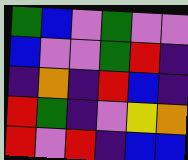[["green", "blue", "violet", "green", "violet", "violet"], ["blue", "violet", "violet", "green", "red", "indigo"], ["indigo", "orange", "indigo", "red", "blue", "indigo"], ["red", "green", "indigo", "violet", "yellow", "orange"], ["red", "violet", "red", "indigo", "blue", "blue"]]